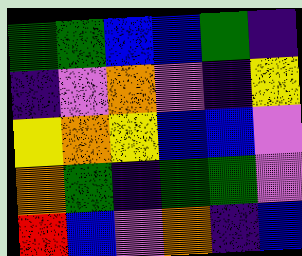[["green", "green", "blue", "blue", "green", "indigo"], ["indigo", "violet", "orange", "violet", "indigo", "yellow"], ["yellow", "orange", "yellow", "blue", "blue", "violet"], ["orange", "green", "indigo", "green", "green", "violet"], ["red", "blue", "violet", "orange", "indigo", "blue"]]